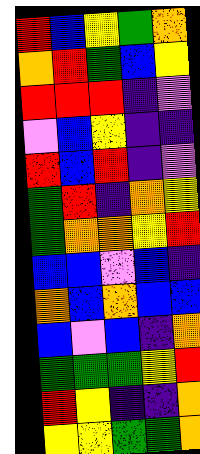[["red", "blue", "yellow", "green", "orange"], ["orange", "red", "green", "blue", "yellow"], ["red", "red", "red", "indigo", "violet"], ["violet", "blue", "yellow", "indigo", "indigo"], ["red", "blue", "red", "indigo", "violet"], ["green", "red", "indigo", "orange", "yellow"], ["green", "orange", "orange", "yellow", "red"], ["blue", "blue", "violet", "blue", "indigo"], ["orange", "blue", "orange", "blue", "blue"], ["blue", "violet", "blue", "indigo", "orange"], ["green", "green", "green", "yellow", "red"], ["red", "yellow", "indigo", "indigo", "orange"], ["yellow", "yellow", "green", "green", "orange"]]